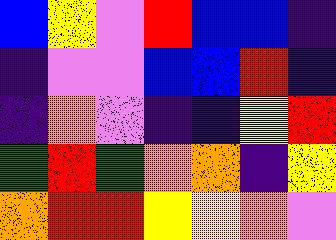[["blue", "yellow", "violet", "red", "blue", "blue", "indigo"], ["indigo", "violet", "violet", "blue", "blue", "red", "indigo"], ["indigo", "orange", "violet", "indigo", "indigo", "yellow", "red"], ["green", "red", "green", "orange", "orange", "indigo", "yellow"], ["orange", "red", "red", "yellow", "yellow", "orange", "violet"]]